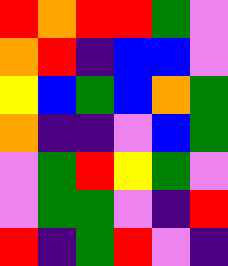[["red", "orange", "red", "red", "green", "violet"], ["orange", "red", "indigo", "blue", "blue", "violet"], ["yellow", "blue", "green", "blue", "orange", "green"], ["orange", "indigo", "indigo", "violet", "blue", "green"], ["violet", "green", "red", "yellow", "green", "violet"], ["violet", "green", "green", "violet", "indigo", "red"], ["red", "indigo", "green", "red", "violet", "indigo"]]